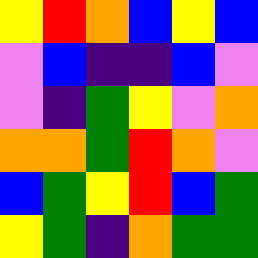[["yellow", "red", "orange", "blue", "yellow", "blue"], ["violet", "blue", "indigo", "indigo", "blue", "violet"], ["violet", "indigo", "green", "yellow", "violet", "orange"], ["orange", "orange", "green", "red", "orange", "violet"], ["blue", "green", "yellow", "red", "blue", "green"], ["yellow", "green", "indigo", "orange", "green", "green"]]